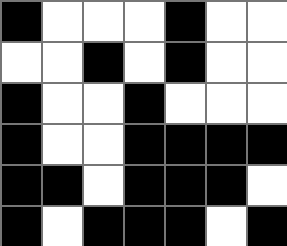[["black", "white", "white", "white", "black", "white", "white"], ["white", "white", "black", "white", "black", "white", "white"], ["black", "white", "white", "black", "white", "white", "white"], ["black", "white", "white", "black", "black", "black", "black"], ["black", "black", "white", "black", "black", "black", "white"], ["black", "white", "black", "black", "black", "white", "black"]]